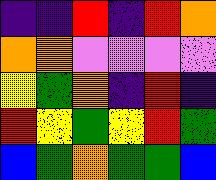[["indigo", "indigo", "red", "indigo", "red", "orange"], ["orange", "orange", "violet", "violet", "violet", "violet"], ["yellow", "green", "orange", "indigo", "red", "indigo"], ["red", "yellow", "green", "yellow", "red", "green"], ["blue", "green", "orange", "green", "green", "blue"]]